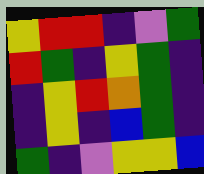[["yellow", "red", "red", "indigo", "violet", "green"], ["red", "green", "indigo", "yellow", "green", "indigo"], ["indigo", "yellow", "red", "orange", "green", "indigo"], ["indigo", "yellow", "indigo", "blue", "green", "indigo"], ["green", "indigo", "violet", "yellow", "yellow", "blue"]]